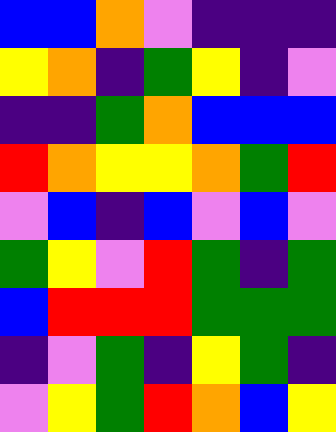[["blue", "blue", "orange", "violet", "indigo", "indigo", "indigo"], ["yellow", "orange", "indigo", "green", "yellow", "indigo", "violet"], ["indigo", "indigo", "green", "orange", "blue", "blue", "blue"], ["red", "orange", "yellow", "yellow", "orange", "green", "red"], ["violet", "blue", "indigo", "blue", "violet", "blue", "violet"], ["green", "yellow", "violet", "red", "green", "indigo", "green"], ["blue", "red", "red", "red", "green", "green", "green"], ["indigo", "violet", "green", "indigo", "yellow", "green", "indigo"], ["violet", "yellow", "green", "red", "orange", "blue", "yellow"]]